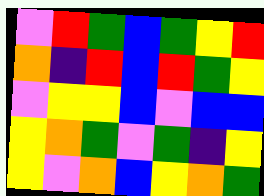[["violet", "red", "green", "blue", "green", "yellow", "red"], ["orange", "indigo", "red", "blue", "red", "green", "yellow"], ["violet", "yellow", "yellow", "blue", "violet", "blue", "blue"], ["yellow", "orange", "green", "violet", "green", "indigo", "yellow"], ["yellow", "violet", "orange", "blue", "yellow", "orange", "green"]]